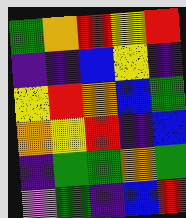[["green", "orange", "red", "yellow", "red"], ["indigo", "indigo", "blue", "yellow", "indigo"], ["yellow", "red", "orange", "blue", "green"], ["orange", "yellow", "red", "indigo", "blue"], ["indigo", "green", "green", "orange", "green"], ["violet", "green", "indigo", "blue", "red"]]